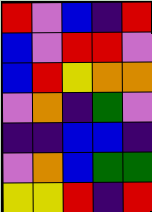[["red", "violet", "blue", "indigo", "red"], ["blue", "violet", "red", "red", "violet"], ["blue", "red", "yellow", "orange", "orange"], ["violet", "orange", "indigo", "green", "violet"], ["indigo", "indigo", "blue", "blue", "indigo"], ["violet", "orange", "blue", "green", "green"], ["yellow", "yellow", "red", "indigo", "red"]]